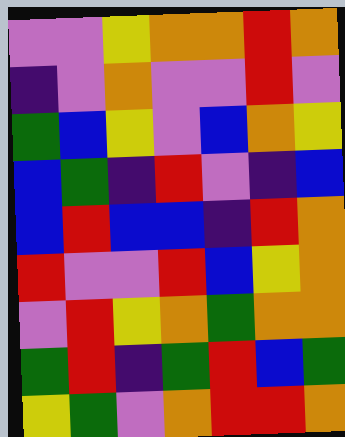[["violet", "violet", "yellow", "orange", "orange", "red", "orange"], ["indigo", "violet", "orange", "violet", "violet", "red", "violet"], ["green", "blue", "yellow", "violet", "blue", "orange", "yellow"], ["blue", "green", "indigo", "red", "violet", "indigo", "blue"], ["blue", "red", "blue", "blue", "indigo", "red", "orange"], ["red", "violet", "violet", "red", "blue", "yellow", "orange"], ["violet", "red", "yellow", "orange", "green", "orange", "orange"], ["green", "red", "indigo", "green", "red", "blue", "green"], ["yellow", "green", "violet", "orange", "red", "red", "orange"]]